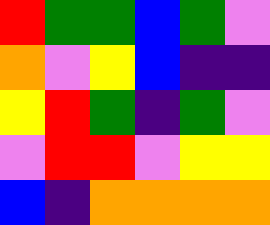[["red", "green", "green", "blue", "green", "violet"], ["orange", "violet", "yellow", "blue", "indigo", "indigo"], ["yellow", "red", "green", "indigo", "green", "violet"], ["violet", "red", "red", "violet", "yellow", "yellow"], ["blue", "indigo", "orange", "orange", "orange", "orange"]]